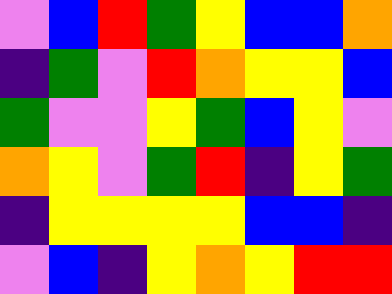[["violet", "blue", "red", "green", "yellow", "blue", "blue", "orange"], ["indigo", "green", "violet", "red", "orange", "yellow", "yellow", "blue"], ["green", "violet", "violet", "yellow", "green", "blue", "yellow", "violet"], ["orange", "yellow", "violet", "green", "red", "indigo", "yellow", "green"], ["indigo", "yellow", "yellow", "yellow", "yellow", "blue", "blue", "indigo"], ["violet", "blue", "indigo", "yellow", "orange", "yellow", "red", "red"]]